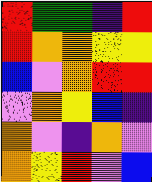[["red", "green", "green", "indigo", "red"], ["red", "orange", "orange", "yellow", "yellow"], ["blue", "violet", "orange", "red", "red"], ["violet", "orange", "yellow", "blue", "indigo"], ["orange", "violet", "indigo", "orange", "violet"], ["orange", "yellow", "red", "violet", "blue"]]